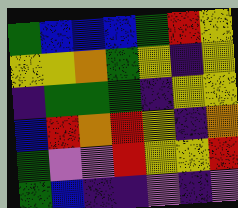[["green", "blue", "blue", "blue", "green", "red", "yellow"], ["yellow", "yellow", "orange", "green", "yellow", "indigo", "yellow"], ["indigo", "green", "green", "green", "indigo", "yellow", "yellow"], ["blue", "red", "orange", "red", "yellow", "indigo", "orange"], ["green", "violet", "violet", "red", "yellow", "yellow", "red"], ["green", "blue", "indigo", "indigo", "violet", "indigo", "violet"]]